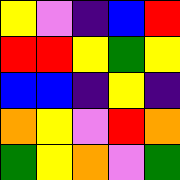[["yellow", "violet", "indigo", "blue", "red"], ["red", "red", "yellow", "green", "yellow"], ["blue", "blue", "indigo", "yellow", "indigo"], ["orange", "yellow", "violet", "red", "orange"], ["green", "yellow", "orange", "violet", "green"]]